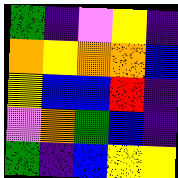[["green", "indigo", "violet", "yellow", "indigo"], ["orange", "yellow", "orange", "orange", "blue"], ["yellow", "blue", "blue", "red", "indigo"], ["violet", "orange", "green", "blue", "indigo"], ["green", "indigo", "blue", "yellow", "yellow"]]